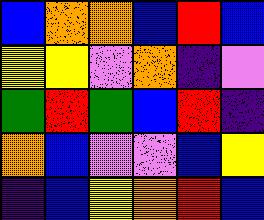[["blue", "orange", "orange", "blue", "red", "blue"], ["yellow", "yellow", "violet", "orange", "indigo", "violet"], ["green", "red", "green", "blue", "red", "indigo"], ["orange", "blue", "violet", "violet", "blue", "yellow"], ["indigo", "blue", "yellow", "orange", "red", "blue"]]